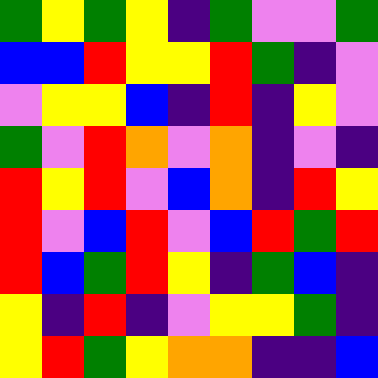[["green", "yellow", "green", "yellow", "indigo", "green", "violet", "violet", "green"], ["blue", "blue", "red", "yellow", "yellow", "red", "green", "indigo", "violet"], ["violet", "yellow", "yellow", "blue", "indigo", "red", "indigo", "yellow", "violet"], ["green", "violet", "red", "orange", "violet", "orange", "indigo", "violet", "indigo"], ["red", "yellow", "red", "violet", "blue", "orange", "indigo", "red", "yellow"], ["red", "violet", "blue", "red", "violet", "blue", "red", "green", "red"], ["red", "blue", "green", "red", "yellow", "indigo", "green", "blue", "indigo"], ["yellow", "indigo", "red", "indigo", "violet", "yellow", "yellow", "green", "indigo"], ["yellow", "red", "green", "yellow", "orange", "orange", "indigo", "indigo", "blue"]]